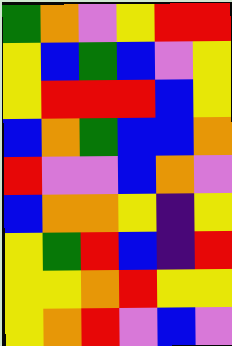[["green", "orange", "violet", "yellow", "red", "red"], ["yellow", "blue", "green", "blue", "violet", "yellow"], ["yellow", "red", "red", "red", "blue", "yellow"], ["blue", "orange", "green", "blue", "blue", "orange"], ["red", "violet", "violet", "blue", "orange", "violet"], ["blue", "orange", "orange", "yellow", "indigo", "yellow"], ["yellow", "green", "red", "blue", "indigo", "red"], ["yellow", "yellow", "orange", "red", "yellow", "yellow"], ["yellow", "orange", "red", "violet", "blue", "violet"]]